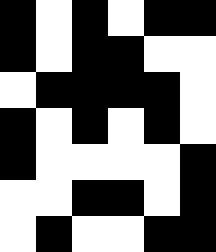[["black", "white", "black", "white", "black", "black"], ["black", "white", "black", "black", "white", "white"], ["white", "black", "black", "black", "black", "white"], ["black", "white", "black", "white", "black", "white"], ["black", "white", "white", "white", "white", "black"], ["white", "white", "black", "black", "white", "black"], ["white", "black", "white", "white", "black", "black"]]